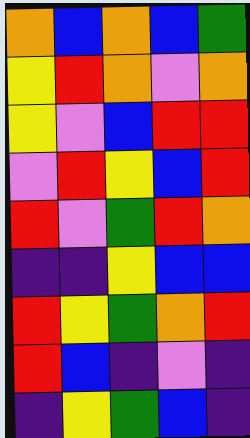[["orange", "blue", "orange", "blue", "green"], ["yellow", "red", "orange", "violet", "orange"], ["yellow", "violet", "blue", "red", "red"], ["violet", "red", "yellow", "blue", "red"], ["red", "violet", "green", "red", "orange"], ["indigo", "indigo", "yellow", "blue", "blue"], ["red", "yellow", "green", "orange", "red"], ["red", "blue", "indigo", "violet", "indigo"], ["indigo", "yellow", "green", "blue", "indigo"]]